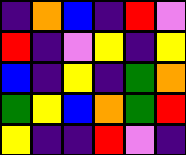[["indigo", "orange", "blue", "indigo", "red", "violet"], ["red", "indigo", "violet", "yellow", "indigo", "yellow"], ["blue", "indigo", "yellow", "indigo", "green", "orange"], ["green", "yellow", "blue", "orange", "green", "red"], ["yellow", "indigo", "indigo", "red", "violet", "indigo"]]